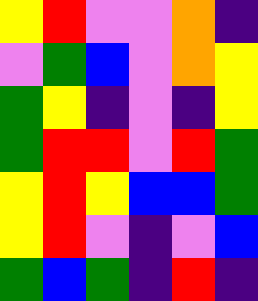[["yellow", "red", "violet", "violet", "orange", "indigo"], ["violet", "green", "blue", "violet", "orange", "yellow"], ["green", "yellow", "indigo", "violet", "indigo", "yellow"], ["green", "red", "red", "violet", "red", "green"], ["yellow", "red", "yellow", "blue", "blue", "green"], ["yellow", "red", "violet", "indigo", "violet", "blue"], ["green", "blue", "green", "indigo", "red", "indigo"]]